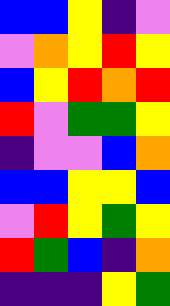[["blue", "blue", "yellow", "indigo", "violet"], ["violet", "orange", "yellow", "red", "yellow"], ["blue", "yellow", "red", "orange", "red"], ["red", "violet", "green", "green", "yellow"], ["indigo", "violet", "violet", "blue", "orange"], ["blue", "blue", "yellow", "yellow", "blue"], ["violet", "red", "yellow", "green", "yellow"], ["red", "green", "blue", "indigo", "orange"], ["indigo", "indigo", "indigo", "yellow", "green"]]